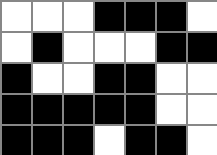[["white", "white", "white", "black", "black", "black", "white"], ["white", "black", "white", "white", "white", "black", "black"], ["black", "white", "white", "black", "black", "white", "white"], ["black", "black", "black", "black", "black", "white", "white"], ["black", "black", "black", "white", "black", "black", "white"]]